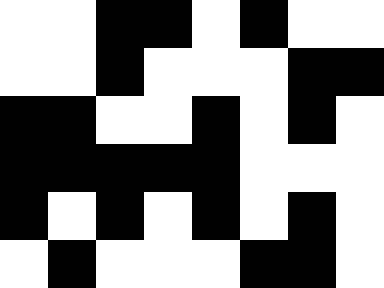[["white", "white", "black", "black", "white", "black", "white", "white"], ["white", "white", "black", "white", "white", "white", "black", "black"], ["black", "black", "white", "white", "black", "white", "black", "white"], ["black", "black", "black", "black", "black", "white", "white", "white"], ["black", "white", "black", "white", "black", "white", "black", "white"], ["white", "black", "white", "white", "white", "black", "black", "white"]]